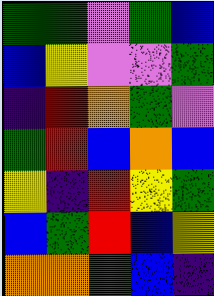[["green", "green", "violet", "green", "blue"], ["blue", "yellow", "violet", "violet", "green"], ["indigo", "red", "orange", "green", "violet"], ["green", "red", "blue", "orange", "blue"], ["yellow", "indigo", "red", "yellow", "green"], ["blue", "green", "red", "blue", "yellow"], ["orange", "orange", "green", "blue", "indigo"]]